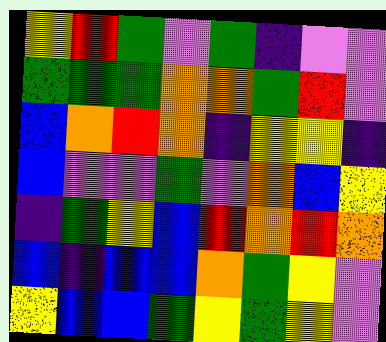[["yellow", "red", "green", "violet", "green", "indigo", "violet", "violet"], ["green", "green", "green", "orange", "orange", "green", "red", "violet"], ["blue", "orange", "red", "orange", "indigo", "yellow", "yellow", "indigo"], ["blue", "violet", "violet", "green", "violet", "orange", "blue", "yellow"], ["indigo", "green", "yellow", "blue", "red", "orange", "red", "orange"], ["blue", "indigo", "blue", "blue", "orange", "green", "yellow", "violet"], ["yellow", "blue", "blue", "green", "yellow", "green", "yellow", "violet"]]